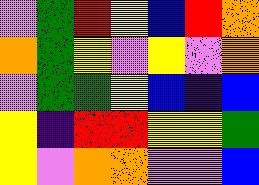[["violet", "green", "red", "yellow", "blue", "red", "orange"], ["orange", "green", "yellow", "violet", "yellow", "violet", "orange"], ["violet", "green", "green", "yellow", "blue", "indigo", "blue"], ["yellow", "indigo", "red", "red", "yellow", "yellow", "green"], ["yellow", "violet", "orange", "orange", "violet", "violet", "blue"]]